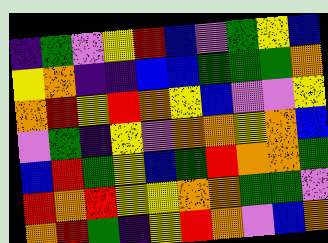[["indigo", "green", "violet", "yellow", "red", "blue", "violet", "green", "yellow", "blue"], ["yellow", "orange", "indigo", "indigo", "blue", "blue", "green", "green", "green", "orange"], ["orange", "red", "yellow", "red", "orange", "yellow", "blue", "violet", "violet", "yellow"], ["violet", "green", "indigo", "yellow", "violet", "orange", "orange", "yellow", "orange", "blue"], ["blue", "red", "green", "yellow", "blue", "green", "red", "orange", "orange", "green"], ["red", "orange", "red", "yellow", "yellow", "orange", "orange", "green", "green", "violet"], ["orange", "red", "green", "indigo", "yellow", "red", "orange", "violet", "blue", "orange"]]